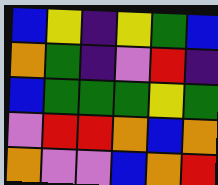[["blue", "yellow", "indigo", "yellow", "green", "blue"], ["orange", "green", "indigo", "violet", "red", "indigo"], ["blue", "green", "green", "green", "yellow", "green"], ["violet", "red", "red", "orange", "blue", "orange"], ["orange", "violet", "violet", "blue", "orange", "red"]]